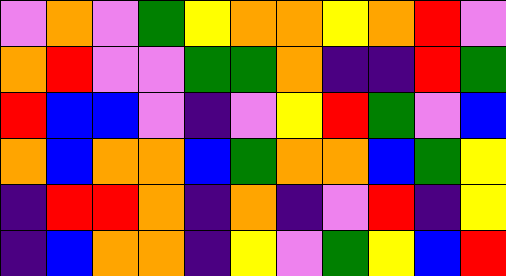[["violet", "orange", "violet", "green", "yellow", "orange", "orange", "yellow", "orange", "red", "violet"], ["orange", "red", "violet", "violet", "green", "green", "orange", "indigo", "indigo", "red", "green"], ["red", "blue", "blue", "violet", "indigo", "violet", "yellow", "red", "green", "violet", "blue"], ["orange", "blue", "orange", "orange", "blue", "green", "orange", "orange", "blue", "green", "yellow"], ["indigo", "red", "red", "orange", "indigo", "orange", "indigo", "violet", "red", "indigo", "yellow"], ["indigo", "blue", "orange", "orange", "indigo", "yellow", "violet", "green", "yellow", "blue", "red"]]